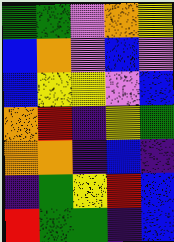[["green", "green", "violet", "orange", "yellow"], ["blue", "orange", "violet", "blue", "violet"], ["blue", "yellow", "yellow", "violet", "blue"], ["orange", "red", "indigo", "yellow", "green"], ["orange", "orange", "indigo", "blue", "indigo"], ["indigo", "green", "yellow", "red", "blue"], ["red", "green", "green", "indigo", "blue"]]